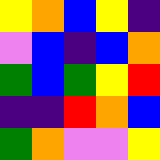[["yellow", "orange", "blue", "yellow", "indigo"], ["violet", "blue", "indigo", "blue", "orange"], ["green", "blue", "green", "yellow", "red"], ["indigo", "indigo", "red", "orange", "blue"], ["green", "orange", "violet", "violet", "yellow"]]